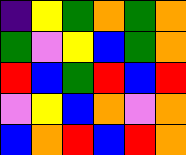[["indigo", "yellow", "green", "orange", "green", "orange"], ["green", "violet", "yellow", "blue", "green", "orange"], ["red", "blue", "green", "red", "blue", "red"], ["violet", "yellow", "blue", "orange", "violet", "orange"], ["blue", "orange", "red", "blue", "red", "orange"]]